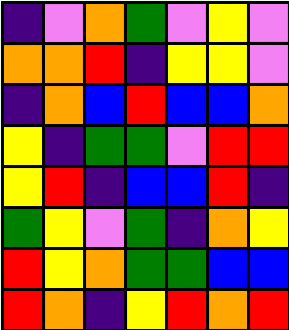[["indigo", "violet", "orange", "green", "violet", "yellow", "violet"], ["orange", "orange", "red", "indigo", "yellow", "yellow", "violet"], ["indigo", "orange", "blue", "red", "blue", "blue", "orange"], ["yellow", "indigo", "green", "green", "violet", "red", "red"], ["yellow", "red", "indigo", "blue", "blue", "red", "indigo"], ["green", "yellow", "violet", "green", "indigo", "orange", "yellow"], ["red", "yellow", "orange", "green", "green", "blue", "blue"], ["red", "orange", "indigo", "yellow", "red", "orange", "red"]]